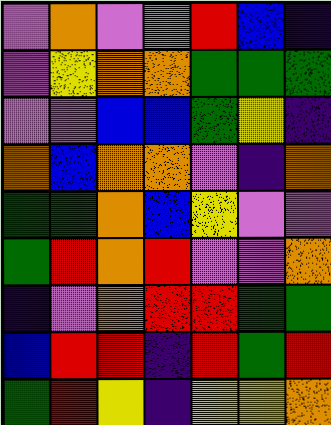[["violet", "orange", "violet", "violet", "red", "blue", "indigo"], ["violet", "yellow", "orange", "orange", "green", "green", "green"], ["violet", "violet", "blue", "blue", "green", "yellow", "indigo"], ["orange", "blue", "orange", "orange", "violet", "indigo", "orange"], ["green", "green", "orange", "blue", "yellow", "violet", "violet"], ["green", "red", "orange", "red", "violet", "violet", "orange"], ["indigo", "violet", "orange", "red", "red", "green", "green"], ["blue", "red", "red", "indigo", "red", "green", "red"], ["green", "red", "yellow", "indigo", "yellow", "yellow", "orange"]]